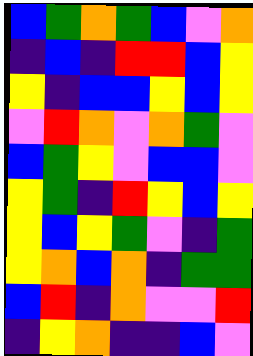[["blue", "green", "orange", "green", "blue", "violet", "orange"], ["indigo", "blue", "indigo", "red", "red", "blue", "yellow"], ["yellow", "indigo", "blue", "blue", "yellow", "blue", "yellow"], ["violet", "red", "orange", "violet", "orange", "green", "violet"], ["blue", "green", "yellow", "violet", "blue", "blue", "violet"], ["yellow", "green", "indigo", "red", "yellow", "blue", "yellow"], ["yellow", "blue", "yellow", "green", "violet", "indigo", "green"], ["yellow", "orange", "blue", "orange", "indigo", "green", "green"], ["blue", "red", "indigo", "orange", "violet", "violet", "red"], ["indigo", "yellow", "orange", "indigo", "indigo", "blue", "violet"]]